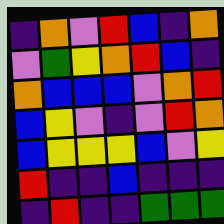[["indigo", "orange", "violet", "red", "blue", "indigo", "orange"], ["violet", "green", "yellow", "orange", "red", "blue", "indigo"], ["orange", "blue", "blue", "blue", "violet", "orange", "red"], ["blue", "yellow", "violet", "indigo", "violet", "red", "orange"], ["blue", "yellow", "yellow", "yellow", "blue", "violet", "yellow"], ["red", "indigo", "indigo", "blue", "indigo", "indigo", "indigo"], ["indigo", "red", "indigo", "indigo", "green", "green", "green"]]